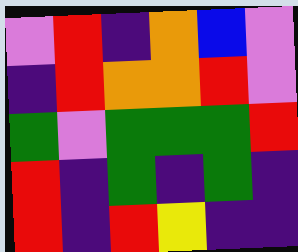[["violet", "red", "indigo", "orange", "blue", "violet"], ["indigo", "red", "orange", "orange", "red", "violet"], ["green", "violet", "green", "green", "green", "red"], ["red", "indigo", "green", "indigo", "green", "indigo"], ["red", "indigo", "red", "yellow", "indigo", "indigo"]]